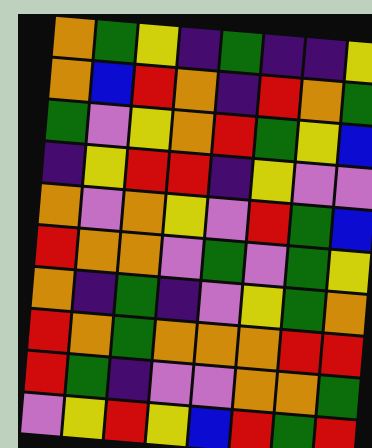[["orange", "green", "yellow", "indigo", "green", "indigo", "indigo", "yellow"], ["orange", "blue", "red", "orange", "indigo", "red", "orange", "green"], ["green", "violet", "yellow", "orange", "red", "green", "yellow", "blue"], ["indigo", "yellow", "red", "red", "indigo", "yellow", "violet", "violet"], ["orange", "violet", "orange", "yellow", "violet", "red", "green", "blue"], ["red", "orange", "orange", "violet", "green", "violet", "green", "yellow"], ["orange", "indigo", "green", "indigo", "violet", "yellow", "green", "orange"], ["red", "orange", "green", "orange", "orange", "orange", "red", "red"], ["red", "green", "indigo", "violet", "violet", "orange", "orange", "green"], ["violet", "yellow", "red", "yellow", "blue", "red", "green", "red"]]